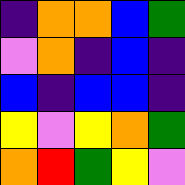[["indigo", "orange", "orange", "blue", "green"], ["violet", "orange", "indigo", "blue", "indigo"], ["blue", "indigo", "blue", "blue", "indigo"], ["yellow", "violet", "yellow", "orange", "green"], ["orange", "red", "green", "yellow", "violet"]]